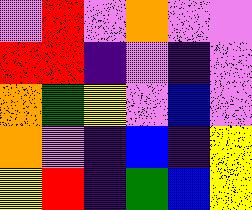[["violet", "red", "violet", "orange", "violet", "violet"], ["red", "red", "indigo", "violet", "indigo", "violet"], ["orange", "green", "yellow", "violet", "blue", "violet"], ["orange", "violet", "indigo", "blue", "indigo", "yellow"], ["yellow", "red", "indigo", "green", "blue", "yellow"]]